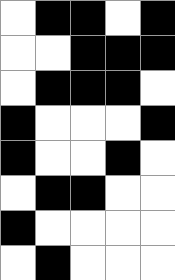[["white", "black", "black", "white", "black"], ["white", "white", "black", "black", "black"], ["white", "black", "black", "black", "white"], ["black", "white", "white", "white", "black"], ["black", "white", "white", "black", "white"], ["white", "black", "black", "white", "white"], ["black", "white", "white", "white", "white"], ["white", "black", "white", "white", "white"]]